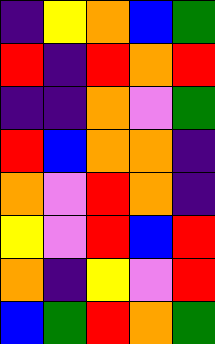[["indigo", "yellow", "orange", "blue", "green"], ["red", "indigo", "red", "orange", "red"], ["indigo", "indigo", "orange", "violet", "green"], ["red", "blue", "orange", "orange", "indigo"], ["orange", "violet", "red", "orange", "indigo"], ["yellow", "violet", "red", "blue", "red"], ["orange", "indigo", "yellow", "violet", "red"], ["blue", "green", "red", "orange", "green"]]